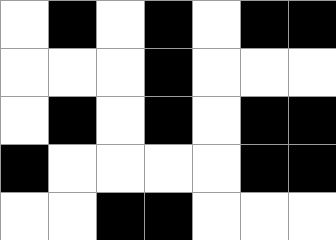[["white", "black", "white", "black", "white", "black", "black"], ["white", "white", "white", "black", "white", "white", "white"], ["white", "black", "white", "black", "white", "black", "black"], ["black", "white", "white", "white", "white", "black", "black"], ["white", "white", "black", "black", "white", "white", "white"]]